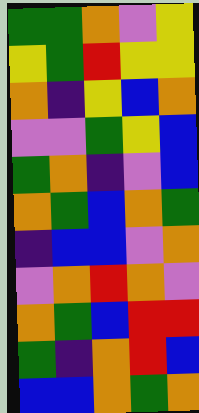[["green", "green", "orange", "violet", "yellow"], ["yellow", "green", "red", "yellow", "yellow"], ["orange", "indigo", "yellow", "blue", "orange"], ["violet", "violet", "green", "yellow", "blue"], ["green", "orange", "indigo", "violet", "blue"], ["orange", "green", "blue", "orange", "green"], ["indigo", "blue", "blue", "violet", "orange"], ["violet", "orange", "red", "orange", "violet"], ["orange", "green", "blue", "red", "red"], ["green", "indigo", "orange", "red", "blue"], ["blue", "blue", "orange", "green", "orange"]]